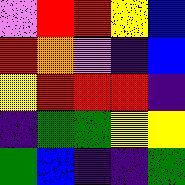[["violet", "red", "red", "yellow", "blue"], ["red", "orange", "violet", "indigo", "blue"], ["yellow", "red", "red", "red", "indigo"], ["indigo", "green", "green", "yellow", "yellow"], ["green", "blue", "indigo", "indigo", "green"]]